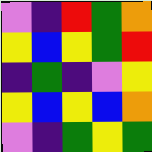[["violet", "indigo", "red", "green", "orange"], ["yellow", "blue", "yellow", "green", "red"], ["indigo", "green", "indigo", "violet", "yellow"], ["yellow", "blue", "yellow", "blue", "orange"], ["violet", "indigo", "green", "yellow", "green"]]